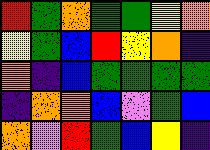[["red", "green", "orange", "green", "green", "yellow", "orange"], ["yellow", "green", "blue", "red", "yellow", "orange", "indigo"], ["orange", "indigo", "blue", "green", "green", "green", "green"], ["indigo", "orange", "orange", "blue", "violet", "green", "blue"], ["orange", "violet", "red", "green", "blue", "yellow", "indigo"]]